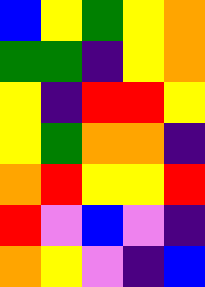[["blue", "yellow", "green", "yellow", "orange"], ["green", "green", "indigo", "yellow", "orange"], ["yellow", "indigo", "red", "red", "yellow"], ["yellow", "green", "orange", "orange", "indigo"], ["orange", "red", "yellow", "yellow", "red"], ["red", "violet", "blue", "violet", "indigo"], ["orange", "yellow", "violet", "indigo", "blue"]]